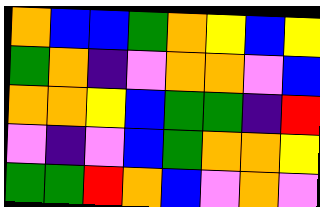[["orange", "blue", "blue", "green", "orange", "yellow", "blue", "yellow"], ["green", "orange", "indigo", "violet", "orange", "orange", "violet", "blue"], ["orange", "orange", "yellow", "blue", "green", "green", "indigo", "red"], ["violet", "indigo", "violet", "blue", "green", "orange", "orange", "yellow"], ["green", "green", "red", "orange", "blue", "violet", "orange", "violet"]]